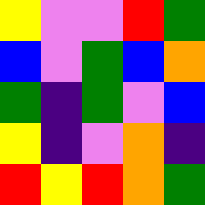[["yellow", "violet", "violet", "red", "green"], ["blue", "violet", "green", "blue", "orange"], ["green", "indigo", "green", "violet", "blue"], ["yellow", "indigo", "violet", "orange", "indigo"], ["red", "yellow", "red", "orange", "green"]]